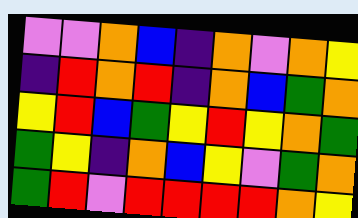[["violet", "violet", "orange", "blue", "indigo", "orange", "violet", "orange", "yellow"], ["indigo", "red", "orange", "red", "indigo", "orange", "blue", "green", "orange"], ["yellow", "red", "blue", "green", "yellow", "red", "yellow", "orange", "green"], ["green", "yellow", "indigo", "orange", "blue", "yellow", "violet", "green", "orange"], ["green", "red", "violet", "red", "red", "red", "red", "orange", "yellow"]]